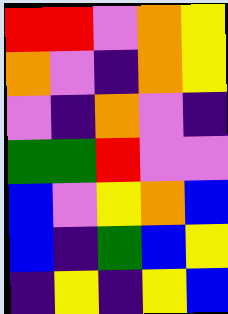[["red", "red", "violet", "orange", "yellow"], ["orange", "violet", "indigo", "orange", "yellow"], ["violet", "indigo", "orange", "violet", "indigo"], ["green", "green", "red", "violet", "violet"], ["blue", "violet", "yellow", "orange", "blue"], ["blue", "indigo", "green", "blue", "yellow"], ["indigo", "yellow", "indigo", "yellow", "blue"]]